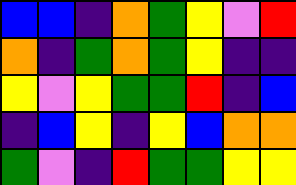[["blue", "blue", "indigo", "orange", "green", "yellow", "violet", "red"], ["orange", "indigo", "green", "orange", "green", "yellow", "indigo", "indigo"], ["yellow", "violet", "yellow", "green", "green", "red", "indigo", "blue"], ["indigo", "blue", "yellow", "indigo", "yellow", "blue", "orange", "orange"], ["green", "violet", "indigo", "red", "green", "green", "yellow", "yellow"]]